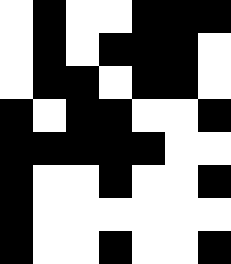[["white", "black", "white", "white", "black", "black", "black"], ["white", "black", "white", "black", "black", "black", "white"], ["white", "black", "black", "white", "black", "black", "white"], ["black", "white", "black", "black", "white", "white", "black"], ["black", "black", "black", "black", "black", "white", "white"], ["black", "white", "white", "black", "white", "white", "black"], ["black", "white", "white", "white", "white", "white", "white"], ["black", "white", "white", "black", "white", "white", "black"]]